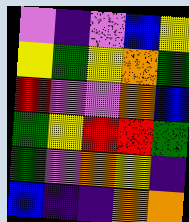[["violet", "indigo", "violet", "blue", "yellow"], ["yellow", "green", "yellow", "orange", "green"], ["red", "violet", "violet", "orange", "blue"], ["green", "yellow", "red", "red", "green"], ["green", "violet", "orange", "yellow", "indigo"], ["blue", "indigo", "indigo", "orange", "orange"]]